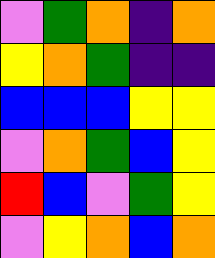[["violet", "green", "orange", "indigo", "orange"], ["yellow", "orange", "green", "indigo", "indigo"], ["blue", "blue", "blue", "yellow", "yellow"], ["violet", "orange", "green", "blue", "yellow"], ["red", "blue", "violet", "green", "yellow"], ["violet", "yellow", "orange", "blue", "orange"]]